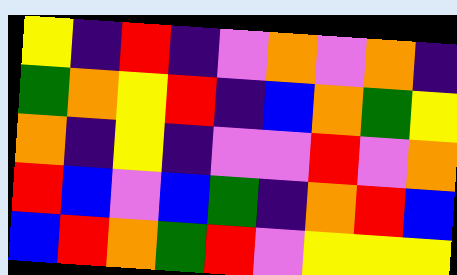[["yellow", "indigo", "red", "indigo", "violet", "orange", "violet", "orange", "indigo"], ["green", "orange", "yellow", "red", "indigo", "blue", "orange", "green", "yellow"], ["orange", "indigo", "yellow", "indigo", "violet", "violet", "red", "violet", "orange"], ["red", "blue", "violet", "blue", "green", "indigo", "orange", "red", "blue"], ["blue", "red", "orange", "green", "red", "violet", "yellow", "yellow", "yellow"]]